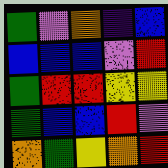[["green", "violet", "orange", "indigo", "blue"], ["blue", "blue", "blue", "violet", "red"], ["green", "red", "red", "yellow", "yellow"], ["green", "blue", "blue", "red", "violet"], ["orange", "green", "yellow", "orange", "red"]]